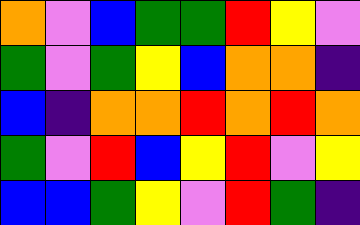[["orange", "violet", "blue", "green", "green", "red", "yellow", "violet"], ["green", "violet", "green", "yellow", "blue", "orange", "orange", "indigo"], ["blue", "indigo", "orange", "orange", "red", "orange", "red", "orange"], ["green", "violet", "red", "blue", "yellow", "red", "violet", "yellow"], ["blue", "blue", "green", "yellow", "violet", "red", "green", "indigo"]]